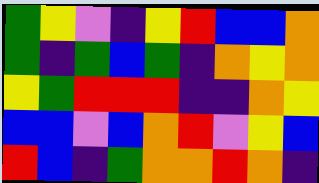[["green", "yellow", "violet", "indigo", "yellow", "red", "blue", "blue", "orange"], ["green", "indigo", "green", "blue", "green", "indigo", "orange", "yellow", "orange"], ["yellow", "green", "red", "red", "red", "indigo", "indigo", "orange", "yellow"], ["blue", "blue", "violet", "blue", "orange", "red", "violet", "yellow", "blue"], ["red", "blue", "indigo", "green", "orange", "orange", "red", "orange", "indigo"]]